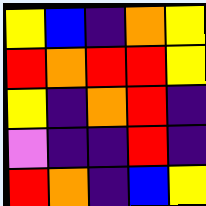[["yellow", "blue", "indigo", "orange", "yellow"], ["red", "orange", "red", "red", "yellow"], ["yellow", "indigo", "orange", "red", "indigo"], ["violet", "indigo", "indigo", "red", "indigo"], ["red", "orange", "indigo", "blue", "yellow"]]